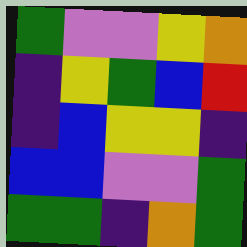[["green", "violet", "violet", "yellow", "orange"], ["indigo", "yellow", "green", "blue", "red"], ["indigo", "blue", "yellow", "yellow", "indigo"], ["blue", "blue", "violet", "violet", "green"], ["green", "green", "indigo", "orange", "green"]]